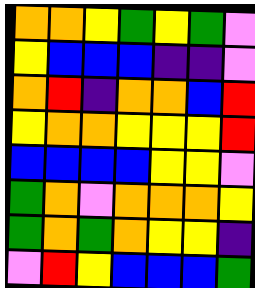[["orange", "orange", "yellow", "green", "yellow", "green", "violet"], ["yellow", "blue", "blue", "blue", "indigo", "indigo", "violet"], ["orange", "red", "indigo", "orange", "orange", "blue", "red"], ["yellow", "orange", "orange", "yellow", "yellow", "yellow", "red"], ["blue", "blue", "blue", "blue", "yellow", "yellow", "violet"], ["green", "orange", "violet", "orange", "orange", "orange", "yellow"], ["green", "orange", "green", "orange", "yellow", "yellow", "indigo"], ["violet", "red", "yellow", "blue", "blue", "blue", "green"]]